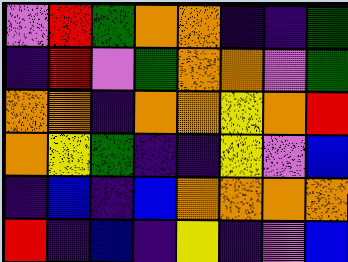[["violet", "red", "green", "orange", "orange", "indigo", "indigo", "green"], ["indigo", "red", "violet", "green", "orange", "orange", "violet", "green"], ["orange", "orange", "indigo", "orange", "orange", "yellow", "orange", "red"], ["orange", "yellow", "green", "indigo", "indigo", "yellow", "violet", "blue"], ["indigo", "blue", "indigo", "blue", "orange", "orange", "orange", "orange"], ["red", "indigo", "blue", "indigo", "yellow", "indigo", "violet", "blue"]]